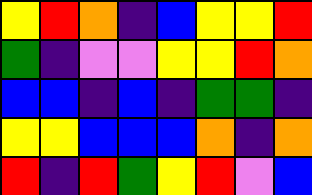[["yellow", "red", "orange", "indigo", "blue", "yellow", "yellow", "red"], ["green", "indigo", "violet", "violet", "yellow", "yellow", "red", "orange"], ["blue", "blue", "indigo", "blue", "indigo", "green", "green", "indigo"], ["yellow", "yellow", "blue", "blue", "blue", "orange", "indigo", "orange"], ["red", "indigo", "red", "green", "yellow", "red", "violet", "blue"]]